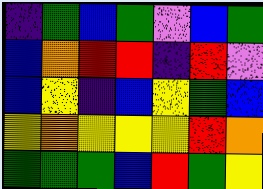[["indigo", "green", "blue", "green", "violet", "blue", "green"], ["blue", "orange", "red", "red", "indigo", "red", "violet"], ["blue", "yellow", "indigo", "blue", "yellow", "green", "blue"], ["yellow", "orange", "yellow", "yellow", "yellow", "red", "orange"], ["green", "green", "green", "blue", "red", "green", "yellow"]]